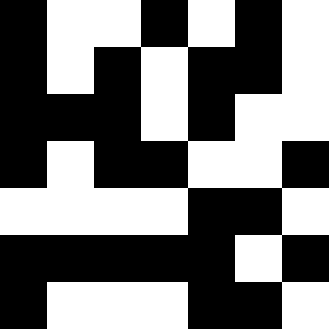[["black", "white", "white", "black", "white", "black", "white"], ["black", "white", "black", "white", "black", "black", "white"], ["black", "black", "black", "white", "black", "white", "white"], ["black", "white", "black", "black", "white", "white", "black"], ["white", "white", "white", "white", "black", "black", "white"], ["black", "black", "black", "black", "black", "white", "black"], ["black", "white", "white", "white", "black", "black", "white"]]